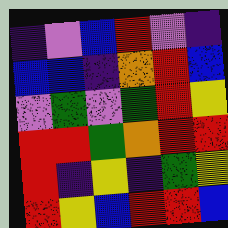[["indigo", "violet", "blue", "red", "violet", "indigo"], ["blue", "blue", "indigo", "orange", "red", "blue"], ["violet", "green", "violet", "green", "red", "yellow"], ["red", "red", "green", "orange", "red", "red"], ["red", "indigo", "yellow", "indigo", "green", "yellow"], ["red", "yellow", "blue", "red", "red", "blue"]]